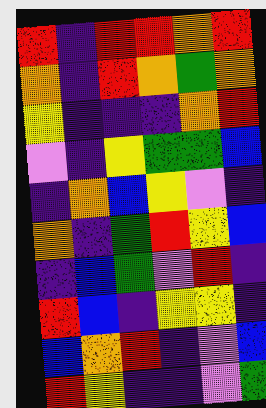[["red", "indigo", "red", "red", "orange", "red"], ["orange", "indigo", "red", "orange", "green", "orange"], ["yellow", "indigo", "indigo", "indigo", "orange", "red"], ["violet", "indigo", "yellow", "green", "green", "blue"], ["indigo", "orange", "blue", "yellow", "violet", "indigo"], ["orange", "indigo", "green", "red", "yellow", "blue"], ["indigo", "blue", "green", "violet", "red", "indigo"], ["red", "blue", "indigo", "yellow", "yellow", "indigo"], ["blue", "orange", "red", "indigo", "violet", "blue"], ["red", "yellow", "indigo", "indigo", "violet", "green"]]